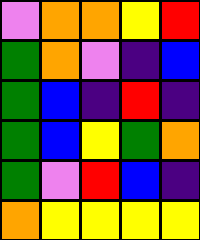[["violet", "orange", "orange", "yellow", "red"], ["green", "orange", "violet", "indigo", "blue"], ["green", "blue", "indigo", "red", "indigo"], ["green", "blue", "yellow", "green", "orange"], ["green", "violet", "red", "blue", "indigo"], ["orange", "yellow", "yellow", "yellow", "yellow"]]